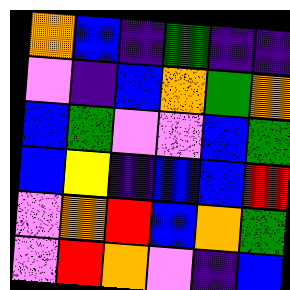[["orange", "blue", "indigo", "green", "indigo", "indigo"], ["violet", "indigo", "blue", "orange", "green", "orange"], ["blue", "green", "violet", "violet", "blue", "green"], ["blue", "yellow", "indigo", "blue", "blue", "red"], ["violet", "orange", "red", "blue", "orange", "green"], ["violet", "red", "orange", "violet", "indigo", "blue"]]